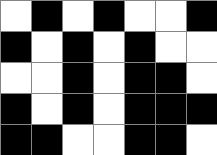[["white", "black", "white", "black", "white", "white", "black"], ["black", "white", "black", "white", "black", "white", "white"], ["white", "white", "black", "white", "black", "black", "white"], ["black", "white", "black", "white", "black", "black", "black"], ["black", "black", "white", "white", "black", "black", "white"]]